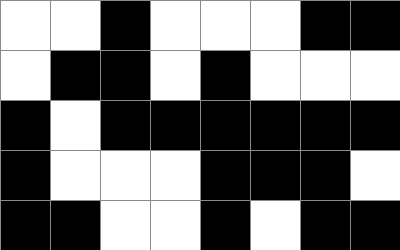[["white", "white", "black", "white", "white", "white", "black", "black"], ["white", "black", "black", "white", "black", "white", "white", "white"], ["black", "white", "black", "black", "black", "black", "black", "black"], ["black", "white", "white", "white", "black", "black", "black", "white"], ["black", "black", "white", "white", "black", "white", "black", "black"]]